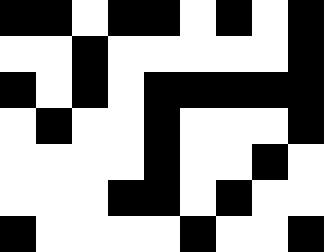[["black", "black", "white", "black", "black", "white", "black", "white", "black"], ["white", "white", "black", "white", "white", "white", "white", "white", "black"], ["black", "white", "black", "white", "black", "black", "black", "black", "black"], ["white", "black", "white", "white", "black", "white", "white", "white", "black"], ["white", "white", "white", "white", "black", "white", "white", "black", "white"], ["white", "white", "white", "black", "black", "white", "black", "white", "white"], ["black", "white", "white", "white", "white", "black", "white", "white", "black"]]